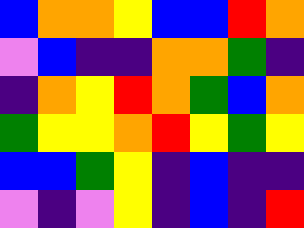[["blue", "orange", "orange", "yellow", "blue", "blue", "red", "orange"], ["violet", "blue", "indigo", "indigo", "orange", "orange", "green", "indigo"], ["indigo", "orange", "yellow", "red", "orange", "green", "blue", "orange"], ["green", "yellow", "yellow", "orange", "red", "yellow", "green", "yellow"], ["blue", "blue", "green", "yellow", "indigo", "blue", "indigo", "indigo"], ["violet", "indigo", "violet", "yellow", "indigo", "blue", "indigo", "red"]]